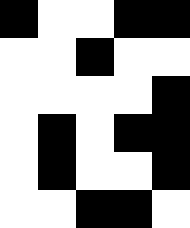[["black", "white", "white", "black", "black"], ["white", "white", "black", "white", "white"], ["white", "white", "white", "white", "black"], ["white", "black", "white", "black", "black"], ["white", "black", "white", "white", "black"], ["white", "white", "black", "black", "white"]]